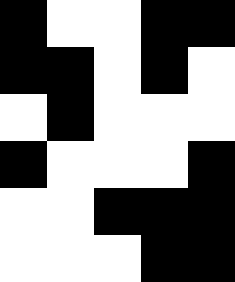[["black", "white", "white", "black", "black"], ["black", "black", "white", "black", "white"], ["white", "black", "white", "white", "white"], ["black", "white", "white", "white", "black"], ["white", "white", "black", "black", "black"], ["white", "white", "white", "black", "black"]]